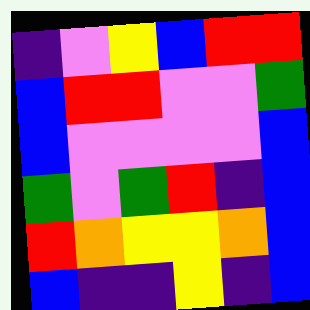[["indigo", "violet", "yellow", "blue", "red", "red"], ["blue", "red", "red", "violet", "violet", "green"], ["blue", "violet", "violet", "violet", "violet", "blue"], ["green", "violet", "green", "red", "indigo", "blue"], ["red", "orange", "yellow", "yellow", "orange", "blue"], ["blue", "indigo", "indigo", "yellow", "indigo", "blue"]]